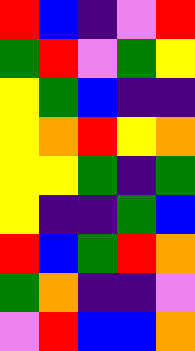[["red", "blue", "indigo", "violet", "red"], ["green", "red", "violet", "green", "yellow"], ["yellow", "green", "blue", "indigo", "indigo"], ["yellow", "orange", "red", "yellow", "orange"], ["yellow", "yellow", "green", "indigo", "green"], ["yellow", "indigo", "indigo", "green", "blue"], ["red", "blue", "green", "red", "orange"], ["green", "orange", "indigo", "indigo", "violet"], ["violet", "red", "blue", "blue", "orange"]]